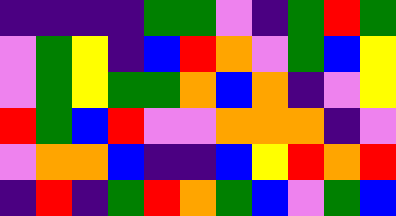[["indigo", "indigo", "indigo", "indigo", "green", "green", "violet", "indigo", "green", "red", "green"], ["violet", "green", "yellow", "indigo", "blue", "red", "orange", "violet", "green", "blue", "yellow"], ["violet", "green", "yellow", "green", "green", "orange", "blue", "orange", "indigo", "violet", "yellow"], ["red", "green", "blue", "red", "violet", "violet", "orange", "orange", "orange", "indigo", "violet"], ["violet", "orange", "orange", "blue", "indigo", "indigo", "blue", "yellow", "red", "orange", "red"], ["indigo", "red", "indigo", "green", "red", "orange", "green", "blue", "violet", "green", "blue"]]